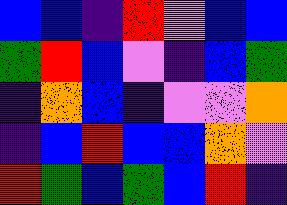[["blue", "blue", "indigo", "red", "violet", "blue", "blue"], ["green", "red", "blue", "violet", "indigo", "blue", "green"], ["indigo", "orange", "blue", "indigo", "violet", "violet", "orange"], ["indigo", "blue", "red", "blue", "blue", "orange", "violet"], ["red", "green", "blue", "green", "blue", "red", "indigo"]]